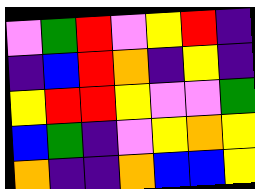[["violet", "green", "red", "violet", "yellow", "red", "indigo"], ["indigo", "blue", "red", "orange", "indigo", "yellow", "indigo"], ["yellow", "red", "red", "yellow", "violet", "violet", "green"], ["blue", "green", "indigo", "violet", "yellow", "orange", "yellow"], ["orange", "indigo", "indigo", "orange", "blue", "blue", "yellow"]]